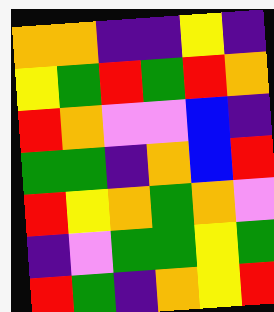[["orange", "orange", "indigo", "indigo", "yellow", "indigo"], ["yellow", "green", "red", "green", "red", "orange"], ["red", "orange", "violet", "violet", "blue", "indigo"], ["green", "green", "indigo", "orange", "blue", "red"], ["red", "yellow", "orange", "green", "orange", "violet"], ["indigo", "violet", "green", "green", "yellow", "green"], ["red", "green", "indigo", "orange", "yellow", "red"]]